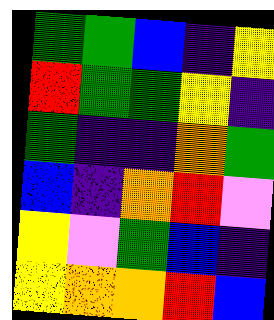[["green", "green", "blue", "indigo", "yellow"], ["red", "green", "green", "yellow", "indigo"], ["green", "indigo", "indigo", "orange", "green"], ["blue", "indigo", "orange", "red", "violet"], ["yellow", "violet", "green", "blue", "indigo"], ["yellow", "orange", "orange", "red", "blue"]]